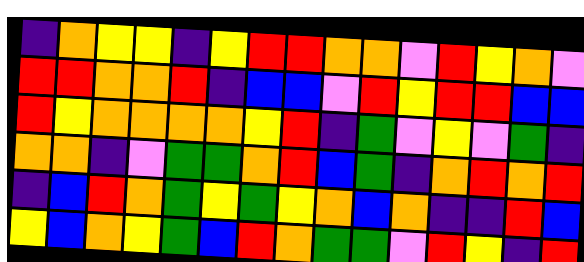[["indigo", "orange", "yellow", "yellow", "indigo", "yellow", "red", "red", "orange", "orange", "violet", "red", "yellow", "orange", "violet"], ["red", "red", "orange", "orange", "red", "indigo", "blue", "blue", "violet", "red", "yellow", "red", "red", "blue", "blue"], ["red", "yellow", "orange", "orange", "orange", "orange", "yellow", "red", "indigo", "green", "violet", "yellow", "violet", "green", "indigo"], ["orange", "orange", "indigo", "violet", "green", "green", "orange", "red", "blue", "green", "indigo", "orange", "red", "orange", "red"], ["indigo", "blue", "red", "orange", "green", "yellow", "green", "yellow", "orange", "blue", "orange", "indigo", "indigo", "red", "blue"], ["yellow", "blue", "orange", "yellow", "green", "blue", "red", "orange", "green", "green", "violet", "red", "yellow", "indigo", "red"]]